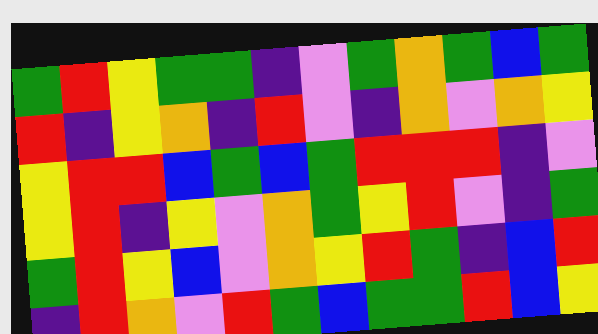[["green", "red", "yellow", "green", "green", "indigo", "violet", "green", "orange", "green", "blue", "green"], ["red", "indigo", "yellow", "orange", "indigo", "red", "violet", "indigo", "orange", "violet", "orange", "yellow"], ["yellow", "red", "red", "blue", "green", "blue", "green", "red", "red", "red", "indigo", "violet"], ["yellow", "red", "indigo", "yellow", "violet", "orange", "green", "yellow", "red", "violet", "indigo", "green"], ["green", "red", "yellow", "blue", "violet", "orange", "yellow", "red", "green", "indigo", "blue", "red"], ["indigo", "red", "orange", "violet", "red", "green", "blue", "green", "green", "red", "blue", "yellow"]]